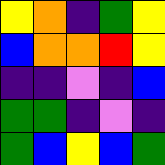[["yellow", "orange", "indigo", "green", "yellow"], ["blue", "orange", "orange", "red", "yellow"], ["indigo", "indigo", "violet", "indigo", "blue"], ["green", "green", "indigo", "violet", "indigo"], ["green", "blue", "yellow", "blue", "green"]]